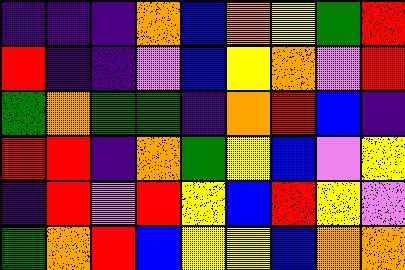[["indigo", "indigo", "indigo", "orange", "blue", "orange", "yellow", "green", "red"], ["red", "indigo", "indigo", "violet", "blue", "yellow", "orange", "violet", "red"], ["green", "orange", "green", "green", "indigo", "orange", "red", "blue", "indigo"], ["red", "red", "indigo", "orange", "green", "yellow", "blue", "violet", "yellow"], ["indigo", "red", "violet", "red", "yellow", "blue", "red", "yellow", "violet"], ["green", "orange", "red", "blue", "yellow", "yellow", "blue", "orange", "orange"]]